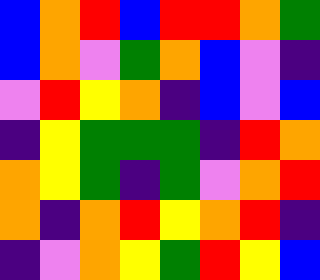[["blue", "orange", "red", "blue", "red", "red", "orange", "green"], ["blue", "orange", "violet", "green", "orange", "blue", "violet", "indigo"], ["violet", "red", "yellow", "orange", "indigo", "blue", "violet", "blue"], ["indigo", "yellow", "green", "green", "green", "indigo", "red", "orange"], ["orange", "yellow", "green", "indigo", "green", "violet", "orange", "red"], ["orange", "indigo", "orange", "red", "yellow", "orange", "red", "indigo"], ["indigo", "violet", "orange", "yellow", "green", "red", "yellow", "blue"]]